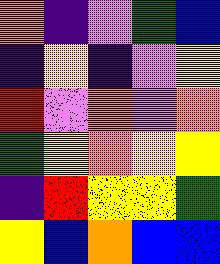[["orange", "indigo", "violet", "green", "blue"], ["indigo", "yellow", "indigo", "violet", "yellow"], ["red", "violet", "orange", "violet", "orange"], ["green", "yellow", "orange", "yellow", "yellow"], ["indigo", "red", "yellow", "yellow", "green"], ["yellow", "blue", "orange", "blue", "blue"]]